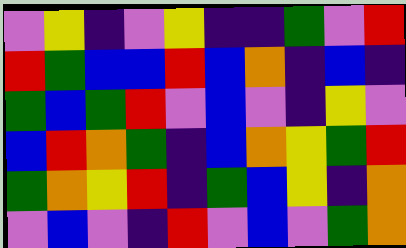[["violet", "yellow", "indigo", "violet", "yellow", "indigo", "indigo", "green", "violet", "red"], ["red", "green", "blue", "blue", "red", "blue", "orange", "indigo", "blue", "indigo"], ["green", "blue", "green", "red", "violet", "blue", "violet", "indigo", "yellow", "violet"], ["blue", "red", "orange", "green", "indigo", "blue", "orange", "yellow", "green", "red"], ["green", "orange", "yellow", "red", "indigo", "green", "blue", "yellow", "indigo", "orange"], ["violet", "blue", "violet", "indigo", "red", "violet", "blue", "violet", "green", "orange"]]